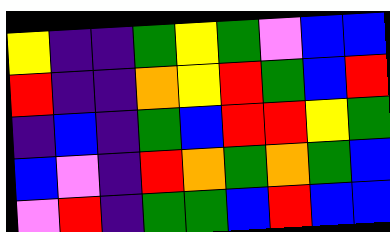[["yellow", "indigo", "indigo", "green", "yellow", "green", "violet", "blue", "blue"], ["red", "indigo", "indigo", "orange", "yellow", "red", "green", "blue", "red"], ["indigo", "blue", "indigo", "green", "blue", "red", "red", "yellow", "green"], ["blue", "violet", "indigo", "red", "orange", "green", "orange", "green", "blue"], ["violet", "red", "indigo", "green", "green", "blue", "red", "blue", "blue"]]